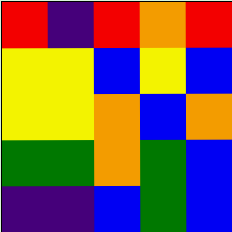[["red", "indigo", "red", "orange", "red"], ["yellow", "yellow", "blue", "yellow", "blue"], ["yellow", "yellow", "orange", "blue", "orange"], ["green", "green", "orange", "green", "blue"], ["indigo", "indigo", "blue", "green", "blue"]]